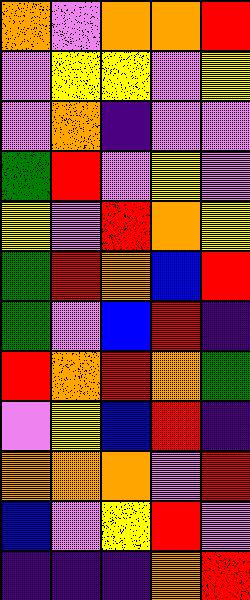[["orange", "violet", "orange", "orange", "red"], ["violet", "yellow", "yellow", "violet", "yellow"], ["violet", "orange", "indigo", "violet", "violet"], ["green", "red", "violet", "yellow", "violet"], ["yellow", "violet", "red", "orange", "yellow"], ["green", "red", "orange", "blue", "red"], ["green", "violet", "blue", "red", "indigo"], ["red", "orange", "red", "orange", "green"], ["violet", "yellow", "blue", "red", "indigo"], ["orange", "orange", "orange", "violet", "red"], ["blue", "violet", "yellow", "red", "violet"], ["indigo", "indigo", "indigo", "orange", "red"]]